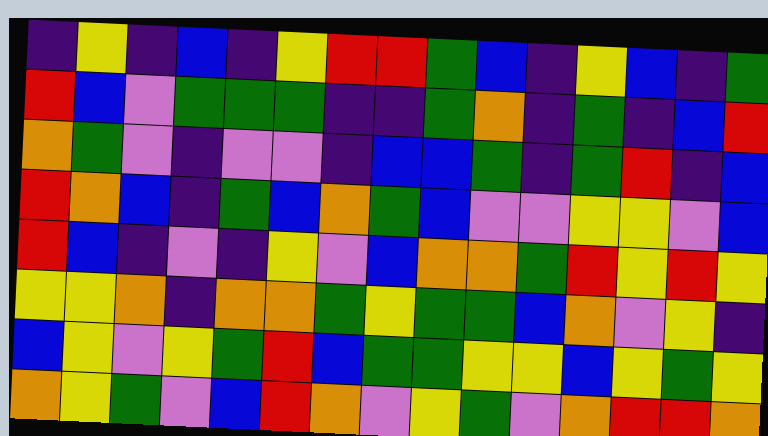[["indigo", "yellow", "indigo", "blue", "indigo", "yellow", "red", "red", "green", "blue", "indigo", "yellow", "blue", "indigo", "green"], ["red", "blue", "violet", "green", "green", "green", "indigo", "indigo", "green", "orange", "indigo", "green", "indigo", "blue", "red"], ["orange", "green", "violet", "indigo", "violet", "violet", "indigo", "blue", "blue", "green", "indigo", "green", "red", "indigo", "blue"], ["red", "orange", "blue", "indigo", "green", "blue", "orange", "green", "blue", "violet", "violet", "yellow", "yellow", "violet", "blue"], ["red", "blue", "indigo", "violet", "indigo", "yellow", "violet", "blue", "orange", "orange", "green", "red", "yellow", "red", "yellow"], ["yellow", "yellow", "orange", "indigo", "orange", "orange", "green", "yellow", "green", "green", "blue", "orange", "violet", "yellow", "indigo"], ["blue", "yellow", "violet", "yellow", "green", "red", "blue", "green", "green", "yellow", "yellow", "blue", "yellow", "green", "yellow"], ["orange", "yellow", "green", "violet", "blue", "red", "orange", "violet", "yellow", "green", "violet", "orange", "red", "red", "orange"]]